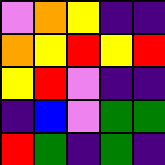[["violet", "orange", "yellow", "indigo", "indigo"], ["orange", "yellow", "red", "yellow", "red"], ["yellow", "red", "violet", "indigo", "indigo"], ["indigo", "blue", "violet", "green", "green"], ["red", "green", "indigo", "green", "indigo"]]